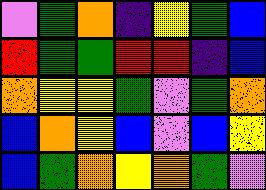[["violet", "green", "orange", "indigo", "yellow", "green", "blue"], ["red", "green", "green", "red", "red", "indigo", "blue"], ["orange", "yellow", "yellow", "green", "violet", "green", "orange"], ["blue", "orange", "yellow", "blue", "violet", "blue", "yellow"], ["blue", "green", "orange", "yellow", "orange", "green", "violet"]]